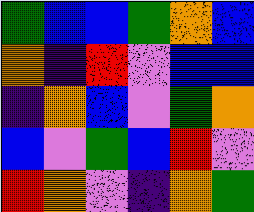[["green", "blue", "blue", "green", "orange", "blue"], ["orange", "indigo", "red", "violet", "blue", "blue"], ["indigo", "orange", "blue", "violet", "green", "orange"], ["blue", "violet", "green", "blue", "red", "violet"], ["red", "orange", "violet", "indigo", "orange", "green"]]